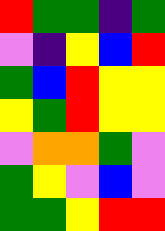[["red", "green", "green", "indigo", "green"], ["violet", "indigo", "yellow", "blue", "red"], ["green", "blue", "red", "yellow", "yellow"], ["yellow", "green", "red", "yellow", "yellow"], ["violet", "orange", "orange", "green", "violet"], ["green", "yellow", "violet", "blue", "violet"], ["green", "green", "yellow", "red", "red"]]